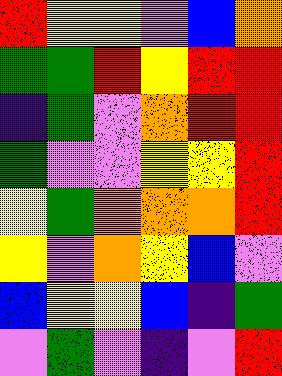[["red", "yellow", "yellow", "violet", "blue", "orange"], ["green", "green", "red", "yellow", "red", "red"], ["indigo", "green", "violet", "orange", "red", "red"], ["green", "violet", "violet", "yellow", "yellow", "red"], ["yellow", "green", "orange", "orange", "orange", "red"], ["yellow", "violet", "orange", "yellow", "blue", "violet"], ["blue", "yellow", "yellow", "blue", "indigo", "green"], ["violet", "green", "violet", "indigo", "violet", "red"]]